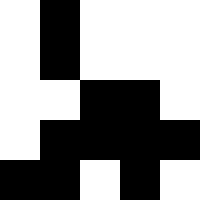[["white", "black", "white", "white", "white"], ["white", "black", "white", "white", "white"], ["white", "white", "black", "black", "white"], ["white", "black", "black", "black", "black"], ["black", "black", "white", "black", "white"]]